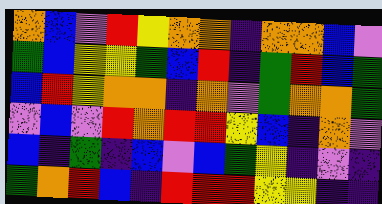[["orange", "blue", "violet", "red", "yellow", "orange", "orange", "indigo", "orange", "orange", "blue", "violet"], ["green", "blue", "yellow", "yellow", "green", "blue", "red", "indigo", "green", "red", "blue", "green"], ["blue", "red", "yellow", "orange", "orange", "indigo", "orange", "violet", "green", "orange", "orange", "green"], ["violet", "blue", "violet", "red", "orange", "red", "red", "yellow", "blue", "indigo", "orange", "violet"], ["blue", "indigo", "green", "indigo", "blue", "violet", "blue", "green", "yellow", "indigo", "violet", "indigo"], ["green", "orange", "red", "blue", "indigo", "red", "red", "red", "yellow", "yellow", "indigo", "indigo"]]